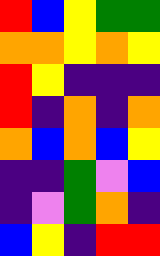[["red", "blue", "yellow", "green", "green"], ["orange", "orange", "yellow", "orange", "yellow"], ["red", "yellow", "indigo", "indigo", "indigo"], ["red", "indigo", "orange", "indigo", "orange"], ["orange", "blue", "orange", "blue", "yellow"], ["indigo", "indigo", "green", "violet", "blue"], ["indigo", "violet", "green", "orange", "indigo"], ["blue", "yellow", "indigo", "red", "red"]]